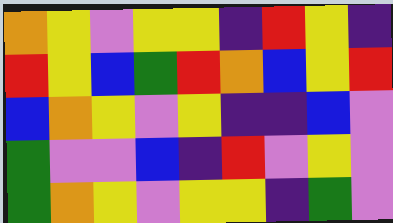[["orange", "yellow", "violet", "yellow", "yellow", "indigo", "red", "yellow", "indigo"], ["red", "yellow", "blue", "green", "red", "orange", "blue", "yellow", "red"], ["blue", "orange", "yellow", "violet", "yellow", "indigo", "indigo", "blue", "violet"], ["green", "violet", "violet", "blue", "indigo", "red", "violet", "yellow", "violet"], ["green", "orange", "yellow", "violet", "yellow", "yellow", "indigo", "green", "violet"]]